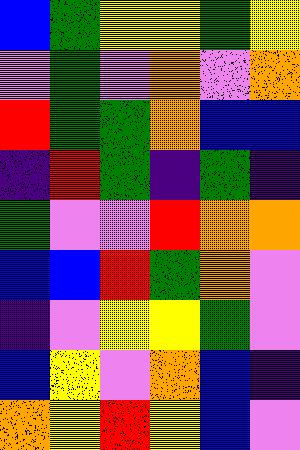[["blue", "green", "yellow", "yellow", "green", "yellow"], ["violet", "green", "violet", "orange", "violet", "orange"], ["red", "green", "green", "orange", "blue", "blue"], ["indigo", "red", "green", "indigo", "green", "indigo"], ["green", "violet", "violet", "red", "orange", "orange"], ["blue", "blue", "red", "green", "orange", "violet"], ["indigo", "violet", "yellow", "yellow", "green", "violet"], ["blue", "yellow", "violet", "orange", "blue", "indigo"], ["orange", "yellow", "red", "yellow", "blue", "violet"]]